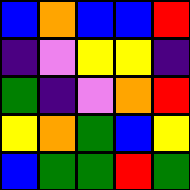[["blue", "orange", "blue", "blue", "red"], ["indigo", "violet", "yellow", "yellow", "indigo"], ["green", "indigo", "violet", "orange", "red"], ["yellow", "orange", "green", "blue", "yellow"], ["blue", "green", "green", "red", "green"]]